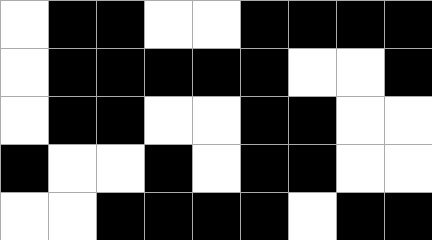[["white", "black", "black", "white", "white", "black", "black", "black", "black"], ["white", "black", "black", "black", "black", "black", "white", "white", "black"], ["white", "black", "black", "white", "white", "black", "black", "white", "white"], ["black", "white", "white", "black", "white", "black", "black", "white", "white"], ["white", "white", "black", "black", "black", "black", "white", "black", "black"]]